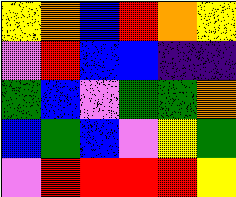[["yellow", "orange", "blue", "red", "orange", "yellow"], ["violet", "red", "blue", "blue", "indigo", "indigo"], ["green", "blue", "violet", "green", "green", "orange"], ["blue", "green", "blue", "violet", "yellow", "green"], ["violet", "red", "red", "red", "red", "yellow"]]